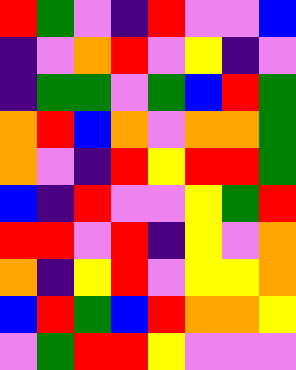[["red", "green", "violet", "indigo", "red", "violet", "violet", "blue"], ["indigo", "violet", "orange", "red", "violet", "yellow", "indigo", "violet"], ["indigo", "green", "green", "violet", "green", "blue", "red", "green"], ["orange", "red", "blue", "orange", "violet", "orange", "orange", "green"], ["orange", "violet", "indigo", "red", "yellow", "red", "red", "green"], ["blue", "indigo", "red", "violet", "violet", "yellow", "green", "red"], ["red", "red", "violet", "red", "indigo", "yellow", "violet", "orange"], ["orange", "indigo", "yellow", "red", "violet", "yellow", "yellow", "orange"], ["blue", "red", "green", "blue", "red", "orange", "orange", "yellow"], ["violet", "green", "red", "red", "yellow", "violet", "violet", "violet"]]